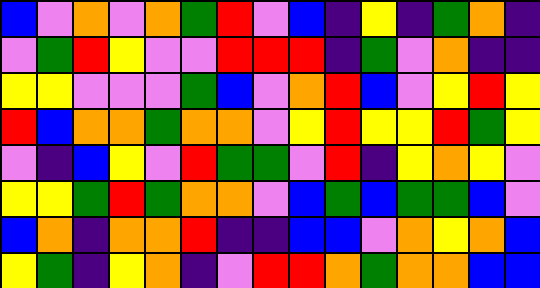[["blue", "violet", "orange", "violet", "orange", "green", "red", "violet", "blue", "indigo", "yellow", "indigo", "green", "orange", "indigo"], ["violet", "green", "red", "yellow", "violet", "violet", "red", "red", "red", "indigo", "green", "violet", "orange", "indigo", "indigo"], ["yellow", "yellow", "violet", "violet", "violet", "green", "blue", "violet", "orange", "red", "blue", "violet", "yellow", "red", "yellow"], ["red", "blue", "orange", "orange", "green", "orange", "orange", "violet", "yellow", "red", "yellow", "yellow", "red", "green", "yellow"], ["violet", "indigo", "blue", "yellow", "violet", "red", "green", "green", "violet", "red", "indigo", "yellow", "orange", "yellow", "violet"], ["yellow", "yellow", "green", "red", "green", "orange", "orange", "violet", "blue", "green", "blue", "green", "green", "blue", "violet"], ["blue", "orange", "indigo", "orange", "orange", "red", "indigo", "indigo", "blue", "blue", "violet", "orange", "yellow", "orange", "blue"], ["yellow", "green", "indigo", "yellow", "orange", "indigo", "violet", "red", "red", "orange", "green", "orange", "orange", "blue", "blue"]]